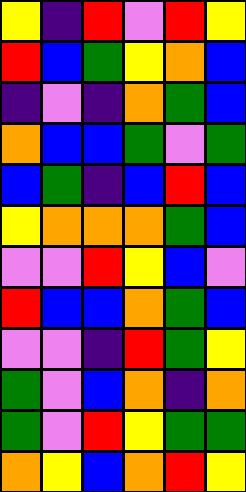[["yellow", "indigo", "red", "violet", "red", "yellow"], ["red", "blue", "green", "yellow", "orange", "blue"], ["indigo", "violet", "indigo", "orange", "green", "blue"], ["orange", "blue", "blue", "green", "violet", "green"], ["blue", "green", "indigo", "blue", "red", "blue"], ["yellow", "orange", "orange", "orange", "green", "blue"], ["violet", "violet", "red", "yellow", "blue", "violet"], ["red", "blue", "blue", "orange", "green", "blue"], ["violet", "violet", "indigo", "red", "green", "yellow"], ["green", "violet", "blue", "orange", "indigo", "orange"], ["green", "violet", "red", "yellow", "green", "green"], ["orange", "yellow", "blue", "orange", "red", "yellow"]]